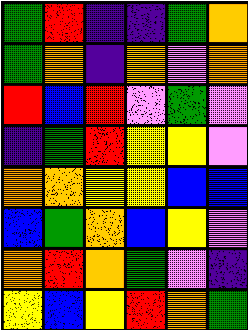[["green", "red", "indigo", "indigo", "green", "orange"], ["green", "orange", "indigo", "orange", "violet", "orange"], ["red", "blue", "red", "violet", "green", "violet"], ["indigo", "green", "red", "yellow", "yellow", "violet"], ["orange", "orange", "yellow", "yellow", "blue", "blue"], ["blue", "green", "orange", "blue", "yellow", "violet"], ["orange", "red", "orange", "green", "violet", "indigo"], ["yellow", "blue", "yellow", "red", "orange", "green"]]